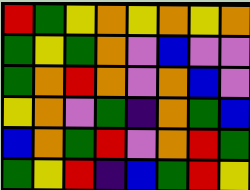[["red", "green", "yellow", "orange", "yellow", "orange", "yellow", "orange"], ["green", "yellow", "green", "orange", "violet", "blue", "violet", "violet"], ["green", "orange", "red", "orange", "violet", "orange", "blue", "violet"], ["yellow", "orange", "violet", "green", "indigo", "orange", "green", "blue"], ["blue", "orange", "green", "red", "violet", "orange", "red", "green"], ["green", "yellow", "red", "indigo", "blue", "green", "red", "yellow"]]